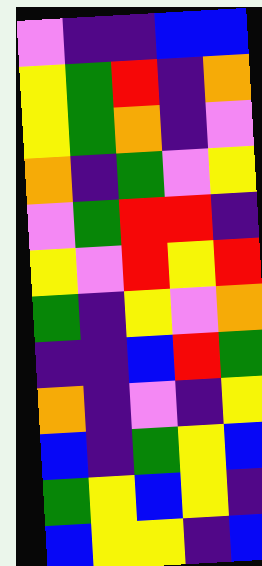[["violet", "indigo", "indigo", "blue", "blue"], ["yellow", "green", "red", "indigo", "orange"], ["yellow", "green", "orange", "indigo", "violet"], ["orange", "indigo", "green", "violet", "yellow"], ["violet", "green", "red", "red", "indigo"], ["yellow", "violet", "red", "yellow", "red"], ["green", "indigo", "yellow", "violet", "orange"], ["indigo", "indigo", "blue", "red", "green"], ["orange", "indigo", "violet", "indigo", "yellow"], ["blue", "indigo", "green", "yellow", "blue"], ["green", "yellow", "blue", "yellow", "indigo"], ["blue", "yellow", "yellow", "indigo", "blue"]]